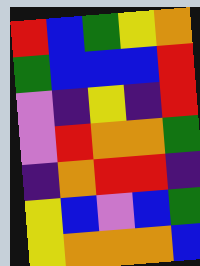[["red", "blue", "green", "yellow", "orange"], ["green", "blue", "blue", "blue", "red"], ["violet", "indigo", "yellow", "indigo", "red"], ["violet", "red", "orange", "orange", "green"], ["indigo", "orange", "red", "red", "indigo"], ["yellow", "blue", "violet", "blue", "green"], ["yellow", "orange", "orange", "orange", "blue"]]